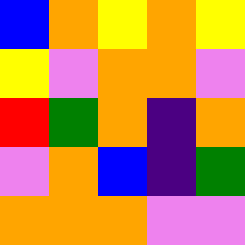[["blue", "orange", "yellow", "orange", "yellow"], ["yellow", "violet", "orange", "orange", "violet"], ["red", "green", "orange", "indigo", "orange"], ["violet", "orange", "blue", "indigo", "green"], ["orange", "orange", "orange", "violet", "violet"]]